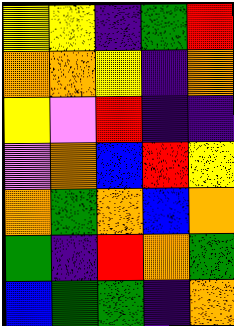[["yellow", "yellow", "indigo", "green", "red"], ["orange", "orange", "yellow", "indigo", "orange"], ["yellow", "violet", "red", "indigo", "indigo"], ["violet", "orange", "blue", "red", "yellow"], ["orange", "green", "orange", "blue", "orange"], ["green", "indigo", "red", "orange", "green"], ["blue", "green", "green", "indigo", "orange"]]